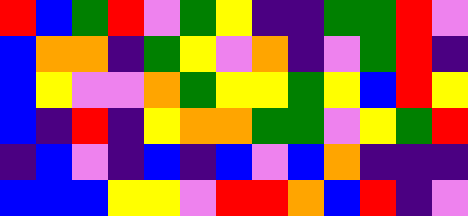[["red", "blue", "green", "red", "violet", "green", "yellow", "indigo", "indigo", "green", "green", "red", "violet"], ["blue", "orange", "orange", "indigo", "green", "yellow", "violet", "orange", "indigo", "violet", "green", "red", "indigo"], ["blue", "yellow", "violet", "violet", "orange", "green", "yellow", "yellow", "green", "yellow", "blue", "red", "yellow"], ["blue", "indigo", "red", "indigo", "yellow", "orange", "orange", "green", "green", "violet", "yellow", "green", "red"], ["indigo", "blue", "violet", "indigo", "blue", "indigo", "blue", "violet", "blue", "orange", "indigo", "indigo", "indigo"], ["blue", "blue", "blue", "yellow", "yellow", "violet", "red", "red", "orange", "blue", "red", "indigo", "violet"]]